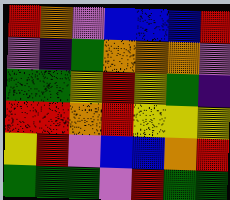[["red", "orange", "violet", "blue", "blue", "blue", "red"], ["violet", "indigo", "green", "orange", "orange", "orange", "violet"], ["green", "green", "yellow", "red", "yellow", "green", "indigo"], ["red", "red", "orange", "red", "yellow", "yellow", "yellow"], ["yellow", "red", "violet", "blue", "blue", "orange", "red"], ["green", "green", "green", "violet", "red", "green", "green"]]